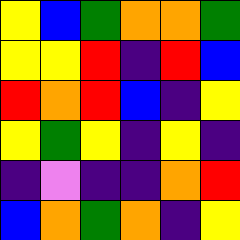[["yellow", "blue", "green", "orange", "orange", "green"], ["yellow", "yellow", "red", "indigo", "red", "blue"], ["red", "orange", "red", "blue", "indigo", "yellow"], ["yellow", "green", "yellow", "indigo", "yellow", "indigo"], ["indigo", "violet", "indigo", "indigo", "orange", "red"], ["blue", "orange", "green", "orange", "indigo", "yellow"]]